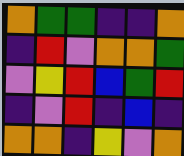[["orange", "green", "green", "indigo", "indigo", "orange"], ["indigo", "red", "violet", "orange", "orange", "green"], ["violet", "yellow", "red", "blue", "green", "red"], ["indigo", "violet", "red", "indigo", "blue", "indigo"], ["orange", "orange", "indigo", "yellow", "violet", "orange"]]